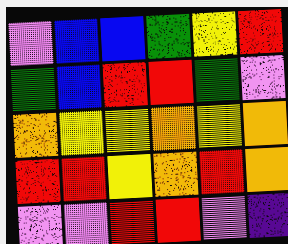[["violet", "blue", "blue", "green", "yellow", "red"], ["green", "blue", "red", "red", "green", "violet"], ["orange", "yellow", "yellow", "orange", "yellow", "orange"], ["red", "red", "yellow", "orange", "red", "orange"], ["violet", "violet", "red", "red", "violet", "indigo"]]